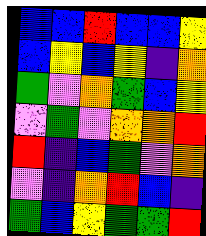[["blue", "blue", "red", "blue", "blue", "yellow"], ["blue", "yellow", "blue", "yellow", "indigo", "orange"], ["green", "violet", "orange", "green", "blue", "yellow"], ["violet", "green", "violet", "orange", "orange", "red"], ["red", "indigo", "blue", "green", "violet", "orange"], ["violet", "indigo", "orange", "red", "blue", "indigo"], ["green", "blue", "yellow", "green", "green", "red"]]